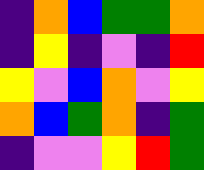[["indigo", "orange", "blue", "green", "green", "orange"], ["indigo", "yellow", "indigo", "violet", "indigo", "red"], ["yellow", "violet", "blue", "orange", "violet", "yellow"], ["orange", "blue", "green", "orange", "indigo", "green"], ["indigo", "violet", "violet", "yellow", "red", "green"]]